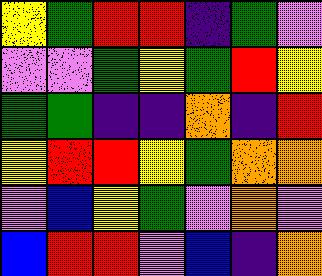[["yellow", "green", "red", "red", "indigo", "green", "violet"], ["violet", "violet", "green", "yellow", "green", "red", "yellow"], ["green", "green", "indigo", "indigo", "orange", "indigo", "red"], ["yellow", "red", "red", "yellow", "green", "orange", "orange"], ["violet", "blue", "yellow", "green", "violet", "orange", "violet"], ["blue", "red", "red", "violet", "blue", "indigo", "orange"]]